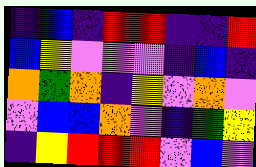[["indigo", "blue", "indigo", "red", "red", "indigo", "indigo", "red"], ["blue", "yellow", "violet", "violet", "violet", "indigo", "blue", "indigo"], ["orange", "green", "orange", "indigo", "yellow", "violet", "orange", "violet"], ["violet", "blue", "blue", "orange", "violet", "indigo", "green", "yellow"], ["indigo", "yellow", "red", "red", "red", "violet", "blue", "violet"]]